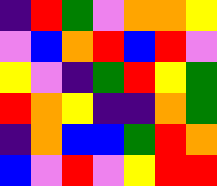[["indigo", "red", "green", "violet", "orange", "orange", "yellow"], ["violet", "blue", "orange", "red", "blue", "red", "violet"], ["yellow", "violet", "indigo", "green", "red", "yellow", "green"], ["red", "orange", "yellow", "indigo", "indigo", "orange", "green"], ["indigo", "orange", "blue", "blue", "green", "red", "orange"], ["blue", "violet", "red", "violet", "yellow", "red", "red"]]